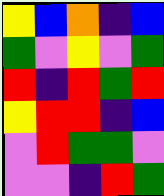[["yellow", "blue", "orange", "indigo", "blue"], ["green", "violet", "yellow", "violet", "green"], ["red", "indigo", "red", "green", "red"], ["yellow", "red", "red", "indigo", "blue"], ["violet", "red", "green", "green", "violet"], ["violet", "violet", "indigo", "red", "green"]]